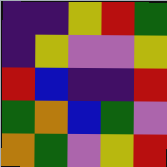[["indigo", "indigo", "yellow", "red", "green"], ["indigo", "yellow", "violet", "violet", "yellow"], ["red", "blue", "indigo", "indigo", "red"], ["green", "orange", "blue", "green", "violet"], ["orange", "green", "violet", "yellow", "red"]]